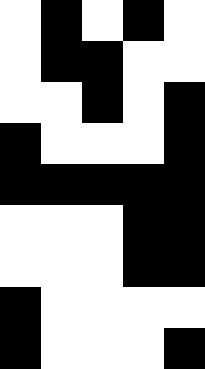[["white", "black", "white", "black", "white"], ["white", "black", "black", "white", "white"], ["white", "white", "black", "white", "black"], ["black", "white", "white", "white", "black"], ["black", "black", "black", "black", "black"], ["white", "white", "white", "black", "black"], ["white", "white", "white", "black", "black"], ["black", "white", "white", "white", "white"], ["black", "white", "white", "white", "black"]]